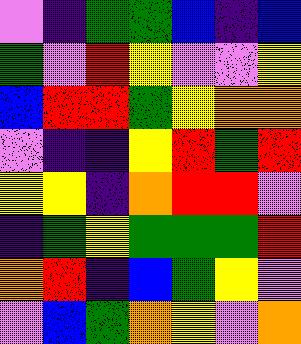[["violet", "indigo", "green", "green", "blue", "indigo", "blue"], ["green", "violet", "red", "yellow", "violet", "violet", "yellow"], ["blue", "red", "red", "green", "yellow", "orange", "orange"], ["violet", "indigo", "indigo", "yellow", "red", "green", "red"], ["yellow", "yellow", "indigo", "orange", "red", "red", "violet"], ["indigo", "green", "yellow", "green", "green", "green", "red"], ["orange", "red", "indigo", "blue", "green", "yellow", "violet"], ["violet", "blue", "green", "orange", "yellow", "violet", "orange"]]